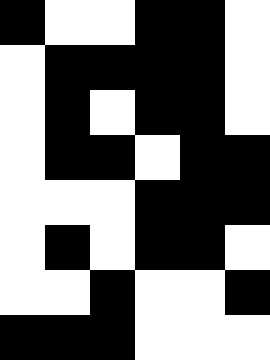[["black", "white", "white", "black", "black", "white"], ["white", "black", "black", "black", "black", "white"], ["white", "black", "white", "black", "black", "white"], ["white", "black", "black", "white", "black", "black"], ["white", "white", "white", "black", "black", "black"], ["white", "black", "white", "black", "black", "white"], ["white", "white", "black", "white", "white", "black"], ["black", "black", "black", "white", "white", "white"]]